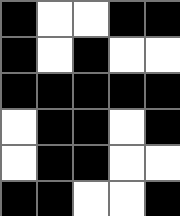[["black", "white", "white", "black", "black"], ["black", "white", "black", "white", "white"], ["black", "black", "black", "black", "black"], ["white", "black", "black", "white", "black"], ["white", "black", "black", "white", "white"], ["black", "black", "white", "white", "black"]]